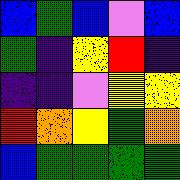[["blue", "green", "blue", "violet", "blue"], ["green", "indigo", "yellow", "red", "indigo"], ["indigo", "indigo", "violet", "yellow", "yellow"], ["red", "orange", "yellow", "green", "orange"], ["blue", "green", "green", "green", "green"]]